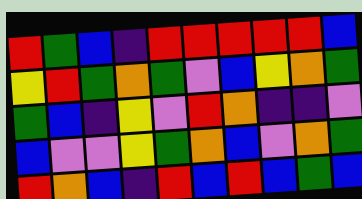[["red", "green", "blue", "indigo", "red", "red", "red", "red", "red", "blue"], ["yellow", "red", "green", "orange", "green", "violet", "blue", "yellow", "orange", "green"], ["green", "blue", "indigo", "yellow", "violet", "red", "orange", "indigo", "indigo", "violet"], ["blue", "violet", "violet", "yellow", "green", "orange", "blue", "violet", "orange", "green"], ["red", "orange", "blue", "indigo", "red", "blue", "red", "blue", "green", "blue"]]